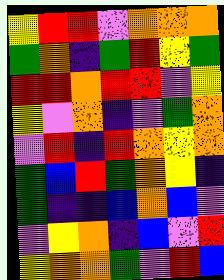[["yellow", "red", "red", "violet", "orange", "orange", "orange"], ["green", "orange", "indigo", "green", "red", "yellow", "green"], ["red", "red", "orange", "red", "red", "violet", "yellow"], ["yellow", "violet", "orange", "indigo", "violet", "green", "orange"], ["violet", "red", "indigo", "red", "orange", "yellow", "orange"], ["green", "blue", "red", "green", "orange", "yellow", "indigo"], ["green", "indigo", "indigo", "blue", "orange", "blue", "violet"], ["violet", "yellow", "orange", "indigo", "blue", "violet", "red"], ["yellow", "orange", "orange", "green", "violet", "red", "blue"]]